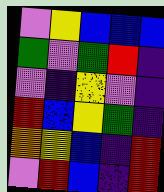[["violet", "yellow", "blue", "blue", "blue"], ["green", "violet", "green", "red", "indigo"], ["violet", "indigo", "yellow", "violet", "indigo"], ["red", "blue", "yellow", "green", "indigo"], ["orange", "yellow", "blue", "indigo", "red"], ["violet", "red", "blue", "indigo", "red"]]